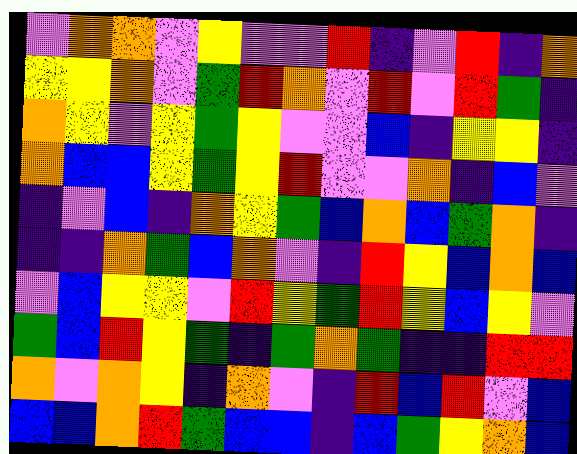[["violet", "orange", "orange", "violet", "yellow", "violet", "violet", "red", "indigo", "violet", "red", "indigo", "orange"], ["yellow", "yellow", "orange", "violet", "green", "red", "orange", "violet", "red", "violet", "red", "green", "indigo"], ["orange", "yellow", "violet", "yellow", "green", "yellow", "violet", "violet", "blue", "indigo", "yellow", "yellow", "indigo"], ["orange", "blue", "blue", "yellow", "green", "yellow", "red", "violet", "violet", "orange", "indigo", "blue", "violet"], ["indigo", "violet", "blue", "indigo", "orange", "yellow", "green", "blue", "orange", "blue", "green", "orange", "indigo"], ["indigo", "indigo", "orange", "green", "blue", "orange", "violet", "indigo", "red", "yellow", "blue", "orange", "blue"], ["violet", "blue", "yellow", "yellow", "violet", "red", "yellow", "green", "red", "yellow", "blue", "yellow", "violet"], ["green", "blue", "red", "yellow", "green", "indigo", "green", "orange", "green", "indigo", "indigo", "red", "red"], ["orange", "violet", "orange", "yellow", "indigo", "orange", "violet", "indigo", "red", "blue", "red", "violet", "blue"], ["blue", "blue", "orange", "red", "green", "blue", "blue", "indigo", "blue", "green", "yellow", "orange", "blue"]]